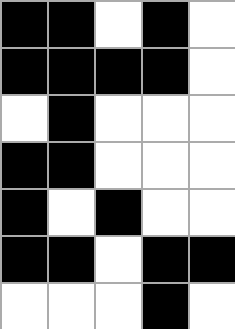[["black", "black", "white", "black", "white"], ["black", "black", "black", "black", "white"], ["white", "black", "white", "white", "white"], ["black", "black", "white", "white", "white"], ["black", "white", "black", "white", "white"], ["black", "black", "white", "black", "black"], ["white", "white", "white", "black", "white"]]